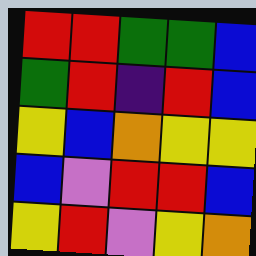[["red", "red", "green", "green", "blue"], ["green", "red", "indigo", "red", "blue"], ["yellow", "blue", "orange", "yellow", "yellow"], ["blue", "violet", "red", "red", "blue"], ["yellow", "red", "violet", "yellow", "orange"]]